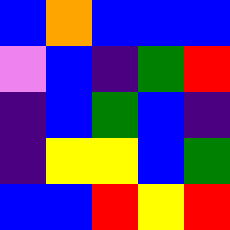[["blue", "orange", "blue", "blue", "blue"], ["violet", "blue", "indigo", "green", "red"], ["indigo", "blue", "green", "blue", "indigo"], ["indigo", "yellow", "yellow", "blue", "green"], ["blue", "blue", "red", "yellow", "red"]]